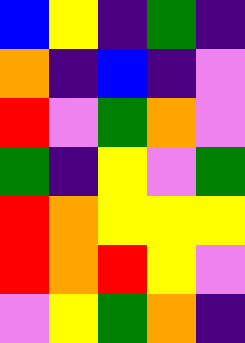[["blue", "yellow", "indigo", "green", "indigo"], ["orange", "indigo", "blue", "indigo", "violet"], ["red", "violet", "green", "orange", "violet"], ["green", "indigo", "yellow", "violet", "green"], ["red", "orange", "yellow", "yellow", "yellow"], ["red", "orange", "red", "yellow", "violet"], ["violet", "yellow", "green", "orange", "indigo"]]